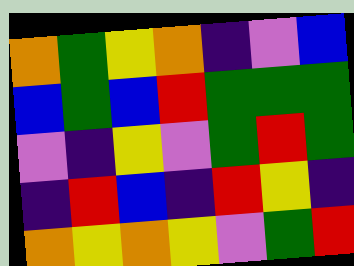[["orange", "green", "yellow", "orange", "indigo", "violet", "blue"], ["blue", "green", "blue", "red", "green", "green", "green"], ["violet", "indigo", "yellow", "violet", "green", "red", "green"], ["indigo", "red", "blue", "indigo", "red", "yellow", "indigo"], ["orange", "yellow", "orange", "yellow", "violet", "green", "red"]]